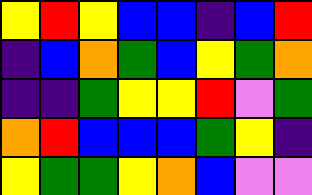[["yellow", "red", "yellow", "blue", "blue", "indigo", "blue", "red"], ["indigo", "blue", "orange", "green", "blue", "yellow", "green", "orange"], ["indigo", "indigo", "green", "yellow", "yellow", "red", "violet", "green"], ["orange", "red", "blue", "blue", "blue", "green", "yellow", "indigo"], ["yellow", "green", "green", "yellow", "orange", "blue", "violet", "violet"]]